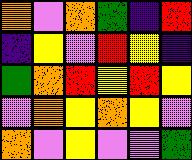[["orange", "violet", "orange", "green", "indigo", "red"], ["indigo", "yellow", "violet", "red", "yellow", "indigo"], ["green", "orange", "red", "yellow", "red", "yellow"], ["violet", "orange", "yellow", "orange", "yellow", "violet"], ["orange", "violet", "yellow", "violet", "violet", "green"]]